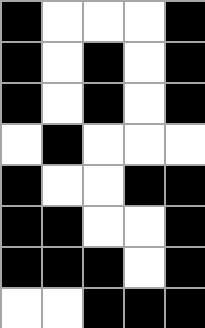[["black", "white", "white", "white", "black"], ["black", "white", "black", "white", "black"], ["black", "white", "black", "white", "black"], ["white", "black", "white", "white", "white"], ["black", "white", "white", "black", "black"], ["black", "black", "white", "white", "black"], ["black", "black", "black", "white", "black"], ["white", "white", "black", "black", "black"]]